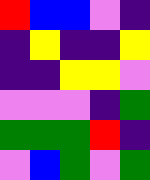[["red", "blue", "blue", "violet", "indigo"], ["indigo", "yellow", "indigo", "indigo", "yellow"], ["indigo", "indigo", "yellow", "yellow", "violet"], ["violet", "violet", "violet", "indigo", "green"], ["green", "green", "green", "red", "indigo"], ["violet", "blue", "green", "violet", "green"]]